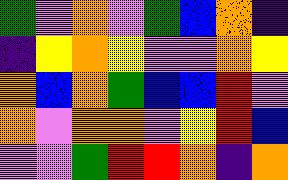[["green", "violet", "orange", "violet", "green", "blue", "orange", "indigo"], ["indigo", "yellow", "orange", "yellow", "violet", "violet", "orange", "yellow"], ["orange", "blue", "orange", "green", "blue", "blue", "red", "violet"], ["orange", "violet", "orange", "orange", "violet", "yellow", "red", "blue"], ["violet", "violet", "green", "red", "red", "orange", "indigo", "orange"]]